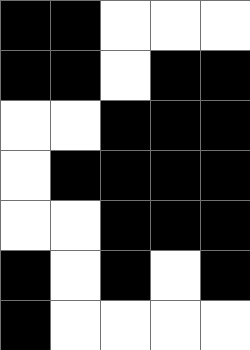[["black", "black", "white", "white", "white"], ["black", "black", "white", "black", "black"], ["white", "white", "black", "black", "black"], ["white", "black", "black", "black", "black"], ["white", "white", "black", "black", "black"], ["black", "white", "black", "white", "black"], ["black", "white", "white", "white", "white"]]